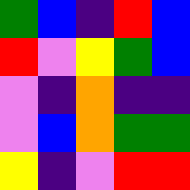[["green", "blue", "indigo", "red", "blue"], ["red", "violet", "yellow", "green", "blue"], ["violet", "indigo", "orange", "indigo", "indigo"], ["violet", "blue", "orange", "green", "green"], ["yellow", "indigo", "violet", "red", "red"]]